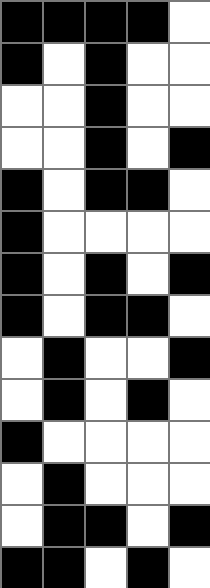[["black", "black", "black", "black", "white"], ["black", "white", "black", "white", "white"], ["white", "white", "black", "white", "white"], ["white", "white", "black", "white", "black"], ["black", "white", "black", "black", "white"], ["black", "white", "white", "white", "white"], ["black", "white", "black", "white", "black"], ["black", "white", "black", "black", "white"], ["white", "black", "white", "white", "black"], ["white", "black", "white", "black", "white"], ["black", "white", "white", "white", "white"], ["white", "black", "white", "white", "white"], ["white", "black", "black", "white", "black"], ["black", "black", "white", "black", "white"]]